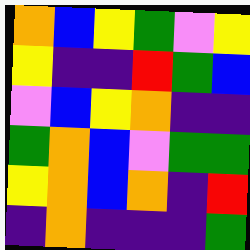[["orange", "blue", "yellow", "green", "violet", "yellow"], ["yellow", "indigo", "indigo", "red", "green", "blue"], ["violet", "blue", "yellow", "orange", "indigo", "indigo"], ["green", "orange", "blue", "violet", "green", "green"], ["yellow", "orange", "blue", "orange", "indigo", "red"], ["indigo", "orange", "indigo", "indigo", "indigo", "green"]]